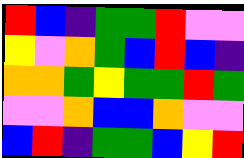[["red", "blue", "indigo", "green", "green", "red", "violet", "violet"], ["yellow", "violet", "orange", "green", "blue", "red", "blue", "indigo"], ["orange", "orange", "green", "yellow", "green", "green", "red", "green"], ["violet", "violet", "orange", "blue", "blue", "orange", "violet", "violet"], ["blue", "red", "indigo", "green", "green", "blue", "yellow", "red"]]